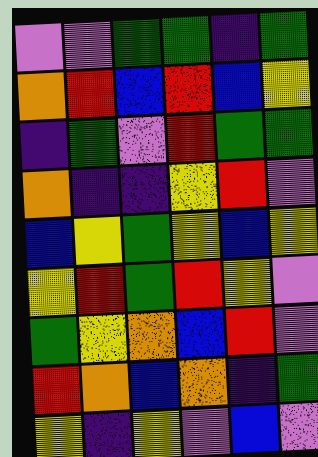[["violet", "violet", "green", "green", "indigo", "green"], ["orange", "red", "blue", "red", "blue", "yellow"], ["indigo", "green", "violet", "red", "green", "green"], ["orange", "indigo", "indigo", "yellow", "red", "violet"], ["blue", "yellow", "green", "yellow", "blue", "yellow"], ["yellow", "red", "green", "red", "yellow", "violet"], ["green", "yellow", "orange", "blue", "red", "violet"], ["red", "orange", "blue", "orange", "indigo", "green"], ["yellow", "indigo", "yellow", "violet", "blue", "violet"]]